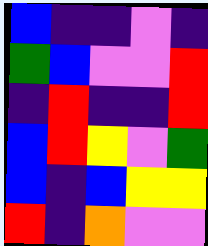[["blue", "indigo", "indigo", "violet", "indigo"], ["green", "blue", "violet", "violet", "red"], ["indigo", "red", "indigo", "indigo", "red"], ["blue", "red", "yellow", "violet", "green"], ["blue", "indigo", "blue", "yellow", "yellow"], ["red", "indigo", "orange", "violet", "violet"]]